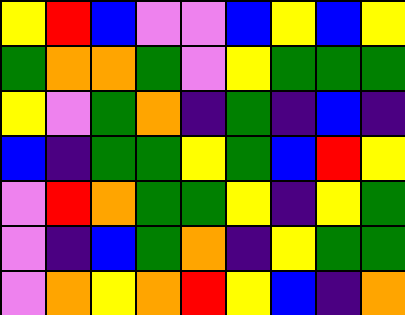[["yellow", "red", "blue", "violet", "violet", "blue", "yellow", "blue", "yellow"], ["green", "orange", "orange", "green", "violet", "yellow", "green", "green", "green"], ["yellow", "violet", "green", "orange", "indigo", "green", "indigo", "blue", "indigo"], ["blue", "indigo", "green", "green", "yellow", "green", "blue", "red", "yellow"], ["violet", "red", "orange", "green", "green", "yellow", "indigo", "yellow", "green"], ["violet", "indigo", "blue", "green", "orange", "indigo", "yellow", "green", "green"], ["violet", "orange", "yellow", "orange", "red", "yellow", "blue", "indigo", "orange"]]